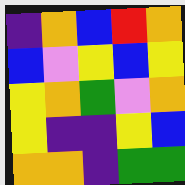[["indigo", "orange", "blue", "red", "orange"], ["blue", "violet", "yellow", "blue", "yellow"], ["yellow", "orange", "green", "violet", "orange"], ["yellow", "indigo", "indigo", "yellow", "blue"], ["orange", "orange", "indigo", "green", "green"]]